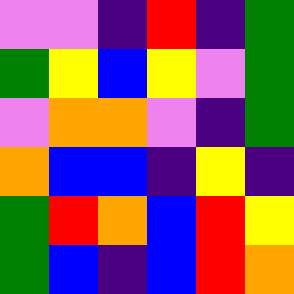[["violet", "violet", "indigo", "red", "indigo", "green"], ["green", "yellow", "blue", "yellow", "violet", "green"], ["violet", "orange", "orange", "violet", "indigo", "green"], ["orange", "blue", "blue", "indigo", "yellow", "indigo"], ["green", "red", "orange", "blue", "red", "yellow"], ["green", "blue", "indigo", "blue", "red", "orange"]]